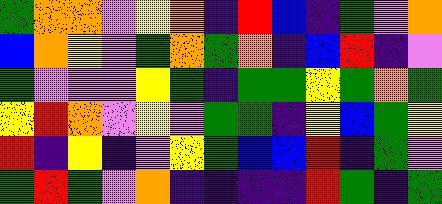[["green", "orange", "orange", "violet", "yellow", "orange", "indigo", "red", "blue", "indigo", "green", "violet", "orange"], ["blue", "orange", "yellow", "violet", "green", "orange", "green", "orange", "indigo", "blue", "red", "indigo", "violet"], ["green", "violet", "violet", "violet", "yellow", "green", "indigo", "green", "green", "yellow", "green", "orange", "green"], ["yellow", "red", "orange", "violet", "yellow", "violet", "green", "green", "indigo", "yellow", "blue", "green", "yellow"], ["red", "indigo", "yellow", "indigo", "violet", "yellow", "green", "blue", "blue", "red", "indigo", "green", "violet"], ["green", "red", "green", "violet", "orange", "indigo", "indigo", "indigo", "indigo", "red", "green", "indigo", "green"]]